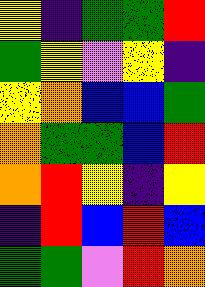[["yellow", "indigo", "green", "green", "red"], ["green", "yellow", "violet", "yellow", "indigo"], ["yellow", "orange", "blue", "blue", "green"], ["orange", "green", "green", "blue", "red"], ["orange", "red", "yellow", "indigo", "yellow"], ["indigo", "red", "blue", "red", "blue"], ["green", "green", "violet", "red", "orange"]]